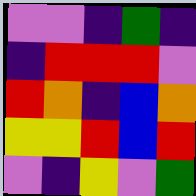[["violet", "violet", "indigo", "green", "indigo"], ["indigo", "red", "red", "red", "violet"], ["red", "orange", "indigo", "blue", "orange"], ["yellow", "yellow", "red", "blue", "red"], ["violet", "indigo", "yellow", "violet", "green"]]